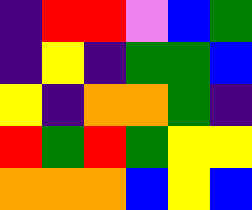[["indigo", "red", "red", "violet", "blue", "green"], ["indigo", "yellow", "indigo", "green", "green", "blue"], ["yellow", "indigo", "orange", "orange", "green", "indigo"], ["red", "green", "red", "green", "yellow", "yellow"], ["orange", "orange", "orange", "blue", "yellow", "blue"]]